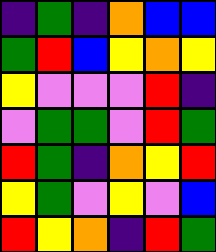[["indigo", "green", "indigo", "orange", "blue", "blue"], ["green", "red", "blue", "yellow", "orange", "yellow"], ["yellow", "violet", "violet", "violet", "red", "indigo"], ["violet", "green", "green", "violet", "red", "green"], ["red", "green", "indigo", "orange", "yellow", "red"], ["yellow", "green", "violet", "yellow", "violet", "blue"], ["red", "yellow", "orange", "indigo", "red", "green"]]